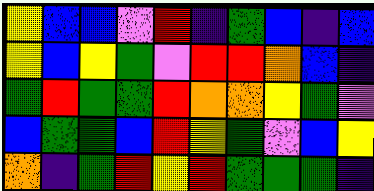[["yellow", "blue", "blue", "violet", "red", "indigo", "green", "blue", "indigo", "blue"], ["yellow", "blue", "yellow", "green", "violet", "red", "red", "orange", "blue", "indigo"], ["green", "red", "green", "green", "red", "orange", "orange", "yellow", "green", "violet"], ["blue", "green", "green", "blue", "red", "yellow", "green", "violet", "blue", "yellow"], ["orange", "indigo", "green", "red", "yellow", "red", "green", "green", "green", "indigo"]]